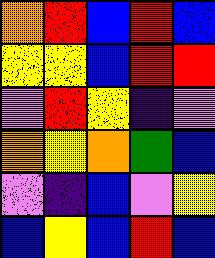[["orange", "red", "blue", "red", "blue"], ["yellow", "yellow", "blue", "red", "red"], ["violet", "red", "yellow", "indigo", "violet"], ["orange", "yellow", "orange", "green", "blue"], ["violet", "indigo", "blue", "violet", "yellow"], ["blue", "yellow", "blue", "red", "blue"]]